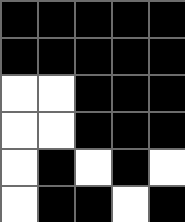[["black", "black", "black", "black", "black"], ["black", "black", "black", "black", "black"], ["white", "white", "black", "black", "black"], ["white", "white", "black", "black", "black"], ["white", "black", "white", "black", "white"], ["white", "black", "black", "white", "black"]]